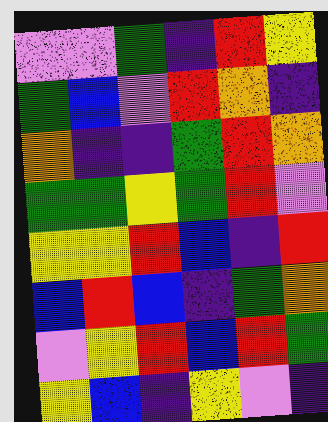[["violet", "violet", "green", "indigo", "red", "yellow"], ["green", "blue", "violet", "red", "orange", "indigo"], ["orange", "indigo", "indigo", "green", "red", "orange"], ["green", "green", "yellow", "green", "red", "violet"], ["yellow", "yellow", "red", "blue", "indigo", "red"], ["blue", "red", "blue", "indigo", "green", "orange"], ["violet", "yellow", "red", "blue", "red", "green"], ["yellow", "blue", "indigo", "yellow", "violet", "indigo"]]